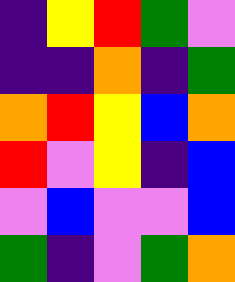[["indigo", "yellow", "red", "green", "violet"], ["indigo", "indigo", "orange", "indigo", "green"], ["orange", "red", "yellow", "blue", "orange"], ["red", "violet", "yellow", "indigo", "blue"], ["violet", "blue", "violet", "violet", "blue"], ["green", "indigo", "violet", "green", "orange"]]